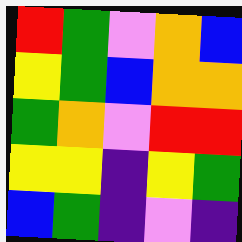[["red", "green", "violet", "orange", "blue"], ["yellow", "green", "blue", "orange", "orange"], ["green", "orange", "violet", "red", "red"], ["yellow", "yellow", "indigo", "yellow", "green"], ["blue", "green", "indigo", "violet", "indigo"]]